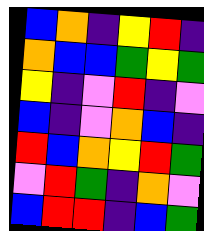[["blue", "orange", "indigo", "yellow", "red", "indigo"], ["orange", "blue", "blue", "green", "yellow", "green"], ["yellow", "indigo", "violet", "red", "indigo", "violet"], ["blue", "indigo", "violet", "orange", "blue", "indigo"], ["red", "blue", "orange", "yellow", "red", "green"], ["violet", "red", "green", "indigo", "orange", "violet"], ["blue", "red", "red", "indigo", "blue", "green"]]